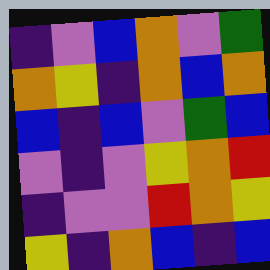[["indigo", "violet", "blue", "orange", "violet", "green"], ["orange", "yellow", "indigo", "orange", "blue", "orange"], ["blue", "indigo", "blue", "violet", "green", "blue"], ["violet", "indigo", "violet", "yellow", "orange", "red"], ["indigo", "violet", "violet", "red", "orange", "yellow"], ["yellow", "indigo", "orange", "blue", "indigo", "blue"]]